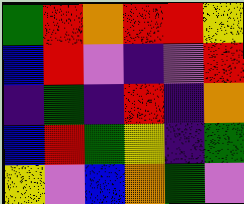[["green", "red", "orange", "red", "red", "yellow"], ["blue", "red", "violet", "indigo", "violet", "red"], ["indigo", "green", "indigo", "red", "indigo", "orange"], ["blue", "red", "green", "yellow", "indigo", "green"], ["yellow", "violet", "blue", "orange", "green", "violet"]]